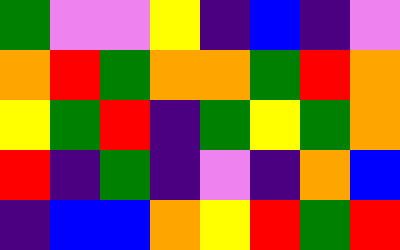[["green", "violet", "violet", "yellow", "indigo", "blue", "indigo", "violet"], ["orange", "red", "green", "orange", "orange", "green", "red", "orange"], ["yellow", "green", "red", "indigo", "green", "yellow", "green", "orange"], ["red", "indigo", "green", "indigo", "violet", "indigo", "orange", "blue"], ["indigo", "blue", "blue", "orange", "yellow", "red", "green", "red"]]